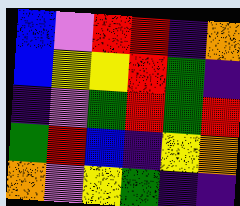[["blue", "violet", "red", "red", "indigo", "orange"], ["blue", "yellow", "yellow", "red", "green", "indigo"], ["indigo", "violet", "green", "red", "green", "red"], ["green", "red", "blue", "indigo", "yellow", "orange"], ["orange", "violet", "yellow", "green", "indigo", "indigo"]]